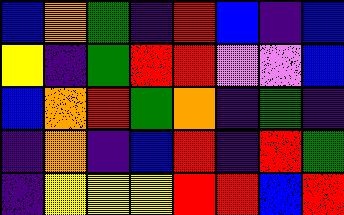[["blue", "orange", "green", "indigo", "red", "blue", "indigo", "blue"], ["yellow", "indigo", "green", "red", "red", "violet", "violet", "blue"], ["blue", "orange", "red", "green", "orange", "indigo", "green", "indigo"], ["indigo", "orange", "indigo", "blue", "red", "indigo", "red", "green"], ["indigo", "yellow", "yellow", "yellow", "red", "red", "blue", "red"]]